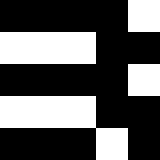[["black", "black", "black", "black", "white"], ["white", "white", "white", "black", "black"], ["black", "black", "black", "black", "white"], ["white", "white", "white", "black", "black"], ["black", "black", "black", "white", "black"]]